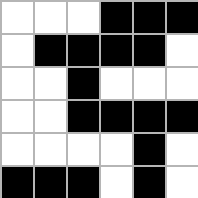[["white", "white", "white", "black", "black", "black"], ["white", "black", "black", "black", "black", "white"], ["white", "white", "black", "white", "white", "white"], ["white", "white", "black", "black", "black", "black"], ["white", "white", "white", "white", "black", "white"], ["black", "black", "black", "white", "black", "white"]]